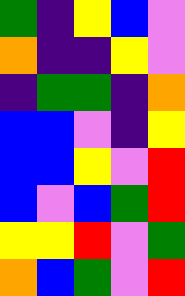[["green", "indigo", "yellow", "blue", "violet"], ["orange", "indigo", "indigo", "yellow", "violet"], ["indigo", "green", "green", "indigo", "orange"], ["blue", "blue", "violet", "indigo", "yellow"], ["blue", "blue", "yellow", "violet", "red"], ["blue", "violet", "blue", "green", "red"], ["yellow", "yellow", "red", "violet", "green"], ["orange", "blue", "green", "violet", "red"]]